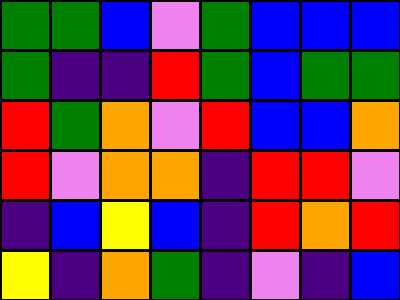[["green", "green", "blue", "violet", "green", "blue", "blue", "blue"], ["green", "indigo", "indigo", "red", "green", "blue", "green", "green"], ["red", "green", "orange", "violet", "red", "blue", "blue", "orange"], ["red", "violet", "orange", "orange", "indigo", "red", "red", "violet"], ["indigo", "blue", "yellow", "blue", "indigo", "red", "orange", "red"], ["yellow", "indigo", "orange", "green", "indigo", "violet", "indigo", "blue"]]